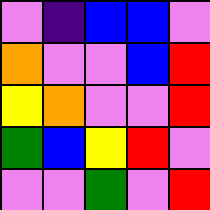[["violet", "indigo", "blue", "blue", "violet"], ["orange", "violet", "violet", "blue", "red"], ["yellow", "orange", "violet", "violet", "red"], ["green", "blue", "yellow", "red", "violet"], ["violet", "violet", "green", "violet", "red"]]